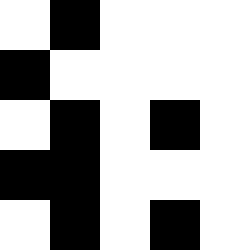[["white", "black", "white", "white", "white"], ["black", "white", "white", "white", "white"], ["white", "black", "white", "black", "white"], ["black", "black", "white", "white", "white"], ["white", "black", "white", "black", "white"]]